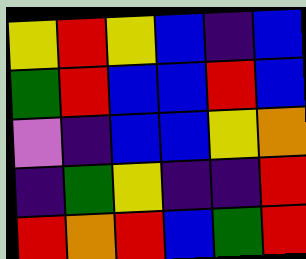[["yellow", "red", "yellow", "blue", "indigo", "blue"], ["green", "red", "blue", "blue", "red", "blue"], ["violet", "indigo", "blue", "blue", "yellow", "orange"], ["indigo", "green", "yellow", "indigo", "indigo", "red"], ["red", "orange", "red", "blue", "green", "red"]]